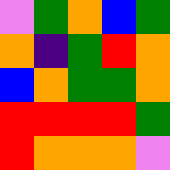[["violet", "green", "orange", "blue", "green"], ["orange", "indigo", "green", "red", "orange"], ["blue", "orange", "green", "green", "orange"], ["red", "red", "red", "red", "green"], ["red", "orange", "orange", "orange", "violet"]]